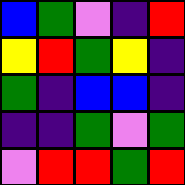[["blue", "green", "violet", "indigo", "red"], ["yellow", "red", "green", "yellow", "indigo"], ["green", "indigo", "blue", "blue", "indigo"], ["indigo", "indigo", "green", "violet", "green"], ["violet", "red", "red", "green", "red"]]